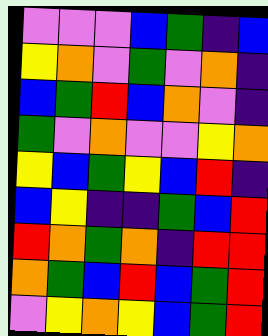[["violet", "violet", "violet", "blue", "green", "indigo", "blue"], ["yellow", "orange", "violet", "green", "violet", "orange", "indigo"], ["blue", "green", "red", "blue", "orange", "violet", "indigo"], ["green", "violet", "orange", "violet", "violet", "yellow", "orange"], ["yellow", "blue", "green", "yellow", "blue", "red", "indigo"], ["blue", "yellow", "indigo", "indigo", "green", "blue", "red"], ["red", "orange", "green", "orange", "indigo", "red", "red"], ["orange", "green", "blue", "red", "blue", "green", "red"], ["violet", "yellow", "orange", "yellow", "blue", "green", "red"]]